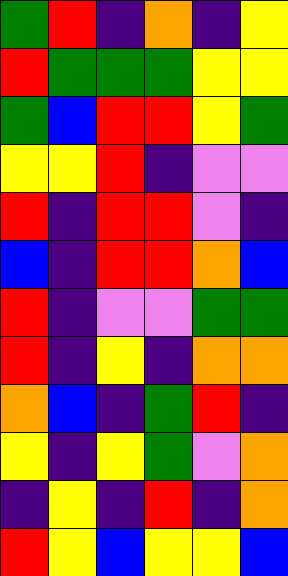[["green", "red", "indigo", "orange", "indigo", "yellow"], ["red", "green", "green", "green", "yellow", "yellow"], ["green", "blue", "red", "red", "yellow", "green"], ["yellow", "yellow", "red", "indigo", "violet", "violet"], ["red", "indigo", "red", "red", "violet", "indigo"], ["blue", "indigo", "red", "red", "orange", "blue"], ["red", "indigo", "violet", "violet", "green", "green"], ["red", "indigo", "yellow", "indigo", "orange", "orange"], ["orange", "blue", "indigo", "green", "red", "indigo"], ["yellow", "indigo", "yellow", "green", "violet", "orange"], ["indigo", "yellow", "indigo", "red", "indigo", "orange"], ["red", "yellow", "blue", "yellow", "yellow", "blue"]]